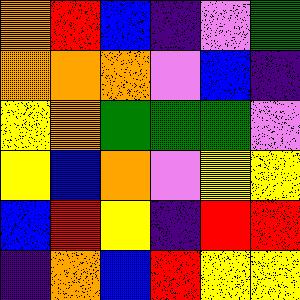[["orange", "red", "blue", "indigo", "violet", "green"], ["orange", "orange", "orange", "violet", "blue", "indigo"], ["yellow", "orange", "green", "green", "green", "violet"], ["yellow", "blue", "orange", "violet", "yellow", "yellow"], ["blue", "red", "yellow", "indigo", "red", "red"], ["indigo", "orange", "blue", "red", "yellow", "yellow"]]